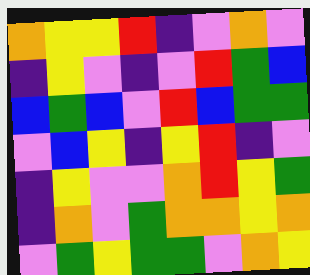[["orange", "yellow", "yellow", "red", "indigo", "violet", "orange", "violet"], ["indigo", "yellow", "violet", "indigo", "violet", "red", "green", "blue"], ["blue", "green", "blue", "violet", "red", "blue", "green", "green"], ["violet", "blue", "yellow", "indigo", "yellow", "red", "indigo", "violet"], ["indigo", "yellow", "violet", "violet", "orange", "red", "yellow", "green"], ["indigo", "orange", "violet", "green", "orange", "orange", "yellow", "orange"], ["violet", "green", "yellow", "green", "green", "violet", "orange", "yellow"]]